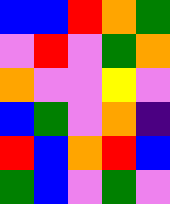[["blue", "blue", "red", "orange", "green"], ["violet", "red", "violet", "green", "orange"], ["orange", "violet", "violet", "yellow", "violet"], ["blue", "green", "violet", "orange", "indigo"], ["red", "blue", "orange", "red", "blue"], ["green", "blue", "violet", "green", "violet"]]